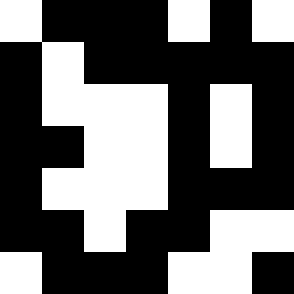[["white", "black", "black", "black", "white", "black", "white"], ["black", "white", "black", "black", "black", "black", "black"], ["black", "white", "white", "white", "black", "white", "black"], ["black", "black", "white", "white", "black", "white", "black"], ["black", "white", "white", "white", "black", "black", "black"], ["black", "black", "white", "black", "black", "white", "white"], ["white", "black", "black", "black", "white", "white", "black"]]